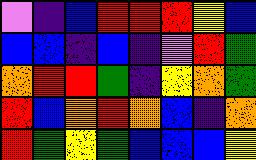[["violet", "indigo", "blue", "red", "red", "red", "yellow", "blue"], ["blue", "blue", "indigo", "blue", "indigo", "violet", "red", "green"], ["orange", "red", "red", "green", "indigo", "yellow", "orange", "green"], ["red", "blue", "orange", "red", "orange", "blue", "indigo", "orange"], ["red", "green", "yellow", "green", "blue", "blue", "blue", "yellow"]]